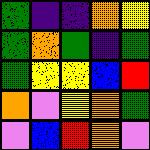[["green", "indigo", "indigo", "orange", "yellow"], ["green", "orange", "green", "indigo", "green"], ["green", "yellow", "yellow", "blue", "red"], ["orange", "violet", "yellow", "orange", "green"], ["violet", "blue", "red", "orange", "violet"]]